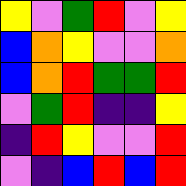[["yellow", "violet", "green", "red", "violet", "yellow"], ["blue", "orange", "yellow", "violet", "violet", "orange"], ["blue", "orange", "red", "green", "green", "red"], ["violet", "green", "red", "indigo", "indigo", "yellow"], ["indigo", "red", "yellow", "violet", "violet", "red"], ["violet", "indigo", "blue", "red", "blue", "red"]]